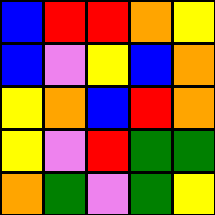[["blue", "red", "red", "orange", "yellow"], ["blue", "violet", "yellow", "blue", "orange"], ["yellow", "orange", "blue", "red", "orange"], ["yellow", "violet", "red", "green", "green"], ["orange", "green", "violet", "green", "yellow"]]